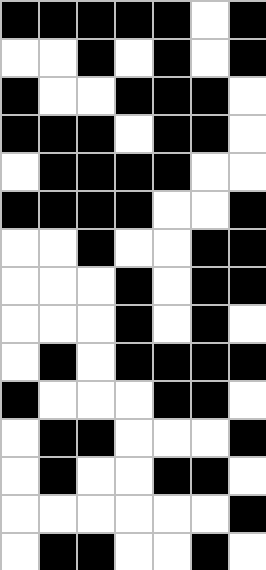[["black", "black", "black", "black", "black", "white", "black"], ["white", "white", "black", "white", "black", "white", "black"], ["black", "white", "white", "black", "black", "black", "white"], ["black", "black", "black", "white", "black", "black", "white"], ["white", "black", "black", "black", "black", "white", "white"], ["black", "black", "black", "black", "white", "white", "black"], ["white", "white", "black", "white", "white", "black", "black"], ["white", "white", "white", "black", "white", "black", "black"], ["white", "white", "white", "black", "white", "black", "white"], ["white", "black", "white", "black", "black", "black", "black"], ["black", "white", "white", "white", "black", "black", "white"], ["white", "black", "black", "white", "white", "white", "black"], ["white", "black", "white", "white", "black", "black", "white"], ["white", "white", "white", "white", "white", "white", "black"], ["white", "black", "black", "white", "white", "black", "white"]]